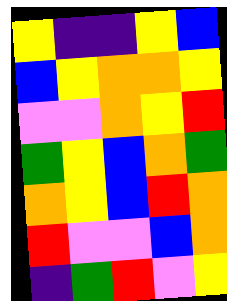[["yellow", "indigo", "indigo", "yellow", "blue"], ["blue", "yellow", "orange", "orange", "yellow"], ["violet", "violet", "orange", "yellow", "red"], ["green", "yellow", "blue", "orange", "green"], ["orange", "yellow", "blue", "red", "orange"], ["red", "violet", "violet", "blue", "orange"], ["indigo", "green", "red", "violet", "yellow"]]